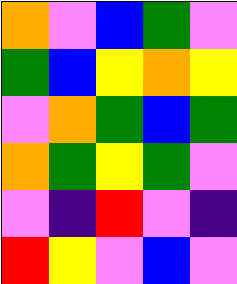[["orange", "violet", "blue", "green", "violet"], ["green", "blue", "yellow", "orange", "yellow"], ["violet", "orange", "green", "blue", "green"], ["orange", "green", "yellow", "green", "violet"], ["violet", "indigo", "red", "violet", "indigo"], ["red", "yellow", "violet", "blue", "violet"]]